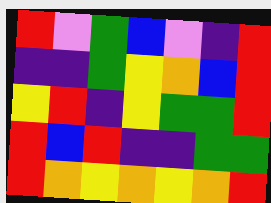[["red", "violet", "green", "blue", "violet", "indigo", "red"], ["indigo", "indigo", "green", "yellow", "orange", "blue", "red"], ["yellow", "red", "indigo", "yellow", "green", "green", "red"], ["red", "blue", "red", "indigo", "indigo", "green", "green"], ["red", "orange", "yellow", "orange", "yellow", "orange", "red"]]